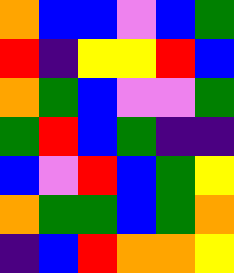[["orange", "blue", "blue", "violet", "blue", "green"], ["red", "indigo", "yellow", "yellow", "red", "blue"], ["orange", "green", "blue", "violet", "violet", "green"], ["green", "red", "blue", "green", "indigo", "indigo"], ["blue", "violet", "red", "blue", "green", "yellow"], ["orange", "green", "green", "blue", "green", "orange"], ["indigo", "blue", "red", "orange", "orange", "yellow"]]